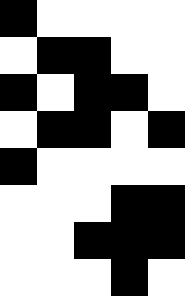[["black", "white", "white", "white", "white"], ["white", "black", "black", "white", "white"], ["black", "white", "black", "black", "white"], ["white", "black", "black", "white", "black"], ["black", "white", "white", "white", "white"], ["white", "white", "white", "black", "black"], ["white", "white", "black", "black", "black"], ["white", "white", "white", "black", "white"]]